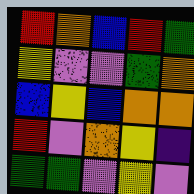[["red", "orange", "blue", "red", "green"], ["yellow", "violet", "violet", "green", "orange"], ["blue", "yellow", "blue", "orange", "orange"], ["red", "violet", "orange", "yellow", "indigo"], ["green", "green", "violet", "yellow", "violet"]]